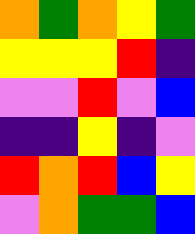[["orange", "green", "orange", "yellow", "green"], ["yellow", "yellow", "yellow", "red", "indigo"], ["violet", "violet", "red", "violet", "blue"], ["indigo", "indigo", "yellow", "indigo", "violet"], ["red", "orange", "red", "blue", "yellow"], ["violet", "orange", "green", "green", "blue"]]